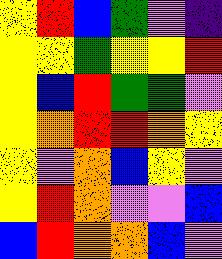[["yellow", "red", "blue", "green", "violet", "indigo"], ["yellow", "yellow", "green", "yellow", "yellow", "red"], ["yellow", "blue", "red", "green", "green", "violet"], ["yellow", "orange", "red", "red", "orange", "yellow"], ["yellow", "violet", "orange", "blue", "yellow", "violet"], ["yellow", "red", "orange", "violet", "violet", "blue"], ["blue", "red", "orange", "orange", "blue", "violet"]]